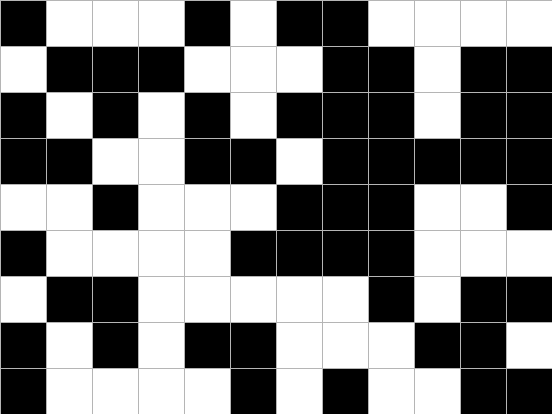[["black", "white", "white", "white", "black", "white", "black", "black", "white", "white", "white", "white"], ["white", "black", "black", "black", "white", "white", "white", "black", "black", "white", "black", "black"], ["black", "white", "black", "white", "black", "white", "black", "black", "black", "white", "black", "black"], ["black", "black", "white", "white", "black", "black", "white", "black", "black", "black", "black", "black"], ["white", "white", "black", "white", "white", "white", "black", "black", "black", "white", "white", "black"], ["black", "white", "white", "white", "white", "black", "black", "black", "black", "white", "white", "white"], ["white", "black", "black", "white", "white", "white", "white", "white", "black", "white", "black", "black"], ["black", "white", "black", "white", "black", "black", "white", "white", "white", "black", "black", "white"], ["black", "white", "white", "white", "white", "black", "white", "black", "white", "white", "black", "black"]]